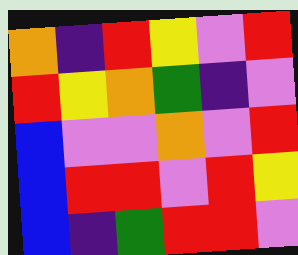[["orange", "indigo", "red", "yellow", "violet", "red"], ["red", "yellow", "orange", "green", "indigo", "violet"], ["blue", "violet", "violet", "orange", "violet", "red"], ["blue", "red", "red", "violet", "red", "yellow"], ["blue", "indigo", "green", "red", "red", "violet"]]